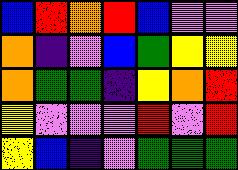[["blue", "red", "orange", "red", "blue", "violet", "violet"], ["orange", "indigo", "violet", "blue", "green", "yellow", "yellow"], ["orange", "green", "green", "indigo", "yellow", "orange", "red"], ["yellow", "violet", "violet", "violet", "red", "violet", "red"], ["yellow", "blue", "indigo", "violet", "green", "green", "green"]]